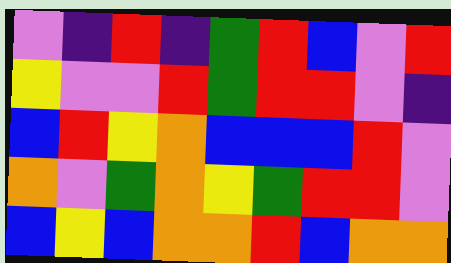[["violet", "indigo", "red", "indigo", "green", "red", "blue", "violet", "red"], ["yellow", "violet", "violet", "red", "green", "red", "red", "violet", "indigo"], ["blue", "red", "yellow", "orange", "blue", "blue", "blue", "red", "violet"], ["orange", "violet", "green", "orange", "yellow", "green", "red", "red", "violet"], ["blue", "yellow", "blue", "orange", "orange", "red", "blue", "orange", "orange"]]